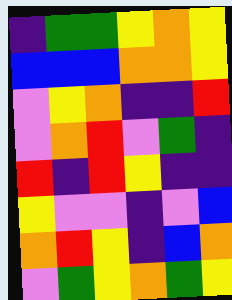[["indigo", "green", "green", "yellow", "orange", "yellow"], ["blue", "blue", "blue", "orange", "orange", "yellow"], ["violet", "yellow", "orange", "indigo", "indigo", "red"], ["violet", "orange", "red", "violet", "green", "indigo"], ["red", "indigo", "red", "yellow", "indigo", "indigo"], ["yellow", "violet", "violet", "indigo", "violet", "blue"], ["orange", "red", "yellow", "indigo", "blue", "orange"], ["violet", "green", "yellow", "orange", "green", "yellow"]]